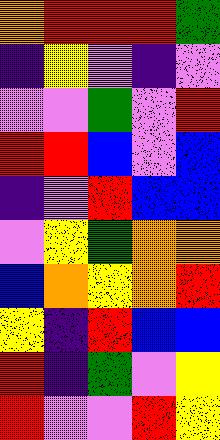[["orange", "red", "red", "red", "green"], ["indigo", "yellow", "violet", "indigo", "violet"], ["violet", "violet", "green", "violet", "red"], ["red", "red", "blue", "violet", "blue"], ["indigo", "violet", "red", "blue", "blue"], ["violet", "yellow", "green", "orange", "orange"], ["blue", "orange", "yellow", "orange", "red"], ["yellow", "indigo", "red", "blue", "blue"], ["red", "indigo", "green", "violet", "yellow"], ["red", "violet", "violet", "red", "yellow"]]